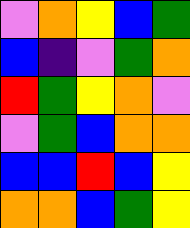[["violet", "orange", "yellow", "blue", "green"], ["blue", "indigo", "violet", "green", "orange"], ["red", "green", "yellow", "orange", "violet"], ["violet", "green", "blue", "orange", "orange"], ["blue", "blue", "red", "blue", "yellow"], ["orange", "orange", "blue", "green", "yellow"]]